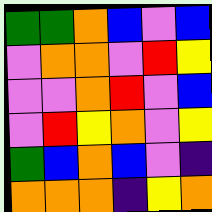[["green", "green", "orange", "blue", "violet", "blue"], ["violet", "orange", "orange", "violet", "red", "yellow"], ["violet", "violet", "orange", "red", "violet", "blue"], ["violet", "red", "yellow", "orange", "violet", "yellow"], ["green", "blue", "orange", "blue", "violet", "indigo"], ["orange", "orange", "orange", "indigo", "yellow", "orange"]]